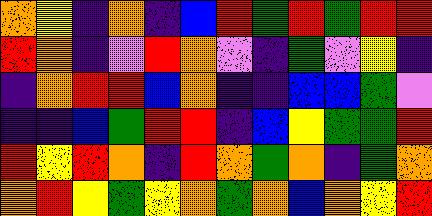[["orange", "yellow", "indigo", "orange", "indigo", "blue", "red", "green", "red", "green", "red", "red"], ["red", "orange", "indigo", "violet", "red", "orange", "violet", "indigo", "green", "violet", "yellow", "indigo"], ["indigo", "orange", "red", "red", "blue", "orange", "indigo", "indigo", "blue", "blue", "green", "violet"], ["indigo", "indigo", "blue", "green", "red", "red", "indigo", "blue", "yellow", "green", "green", "red"], ["red", "yellow", "red", "orange", "indigo", "red", "orange", "green", "orange", "indigo", "green", "orange"], ["orange", "red", "yellow", "green", "yellow", "orange", "green", "orange", "blue", "orange", "yellow", "red"]]